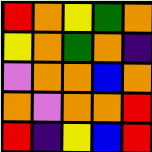[["red", "orange", "yellow", "green", "orange"], ["yellow", "orange", "green", "orange", "indigo"], ["violet", "orange", "orange", "blue", "orange"], ["orange", "violet", "orange", "orange", "red"], ["red", "indigo", "yellow", "blue", "red"]]